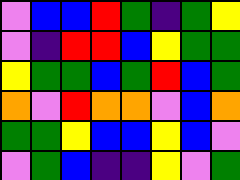[["violet", "blue", "blue", "red", "green", "indigo", "green", "yellow"], ["violet", "indigo", "red", "red", "blue", "yellow", "green", "green"], ["yellow", "green", "green", "blue", "green", "red", "blue", "green"], ["orange", "violet", "red", "orange", "orange", "violet", "blue", "orange"], ["green", "green", "yellow", "blue", "blue", "yellow", "blue", "violet"], ["violet", "green", "blue", "indigo", "indigo", "yellow", "violet", "green"]]